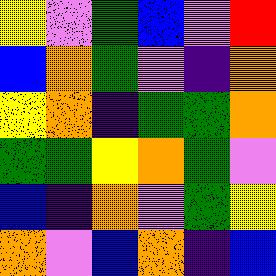[["yellow", "violet", "green", "blue", "violet", "red"], ["blue", "orange", "green", "violet", "indigo", "orange"], ["yellow", "orange", "indigo", "green", "green", "orange"], ["green", "green", "yellow", "orange", "green", "violet"], ["blue", "indigo", "orange", "violet", "green", "yellow"], ["orange", "violet", "blue", "orange", "indigo", "blue"]]